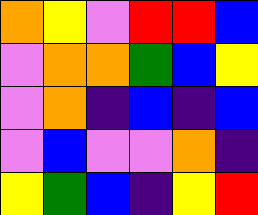[["orange", "yellow", "violet", "red", "red", "blue"], ["violet", "orange", "orange", "green", "blue", "yellow"], ["violet", "orange", "indigo", "blue", "indigo", "blue"], ["violet", "blue", "violet", "violet", "orange", "indigo"], ["yellow", "green", "blue", "indigo", "yellow", "red"]]